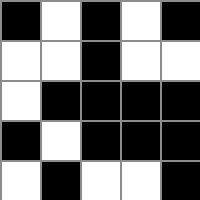[["black", "white", "black", "white", "black"], ["white", "white", "black", "white", "white"], ["white", "black", "black", "black", "black"], ["black", "white", "black", "black", "black"], ["white", "black", "white", "white", "black"]]